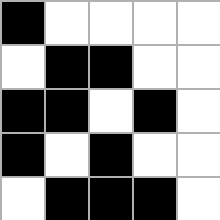[["black", "white", "white", "white", "white"], ["white", "black", "black", "white", "white"], ["black", "black", "white", "black", "white"], ["black", "white", "black", "white", "white"], ["white", "black", "black", "black", "white"]]